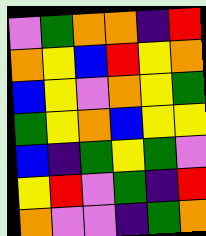[["violet", "green", "orange", "orange", "indigo", "red"], ["orange", "yellow", "blue", "red", "yellow", "orange"], ["blue", "yellow", "violet", "orange", "yellow", "green"], ["green", "yellow", "orange", "blue", "yellow", "yellow"], ["blue", "indigo", "green", "yellow", "green", "violet"], ["yellow", "red", "violet", "green", "indigo", "red"], ["orange", "violet", "violet", "indigo", "green", "orange"]]